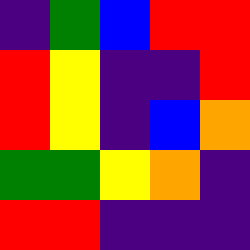[["indigo", "green", "blue", "red", "red"], ["red", "yellow", "indigo", "indigo", "red"], ["red", "yellow", "indigo", "blue", "orange"], ["green", "green", "yellow", "orange", "indigo"], ["red", "red", "indigo", "indigo", "indigo"]]